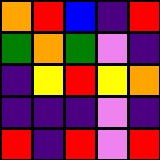[["orange", "red", "blue", "indigo", "red"], ["green", "orange", "green", "violet", "indigo"], ["indigo", "yellow", "red", "yellow", "orange"], ["indigo", "indigo", "indigo", "violet", "indigo"], ["red", "indigo", "red", "violet", "red"]]